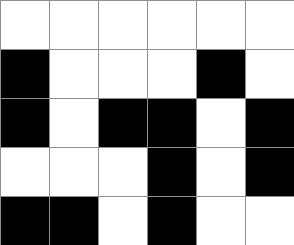[["white", "white", "white", "white", "white", "white"], ["black", "white", "white", "white", "black", "white"], ["black", "white", "black", "black", "white", "black"], ["white", "white", "white", "black", "white", "black"], ["black", "black", "white", "black", "white", "white"]]